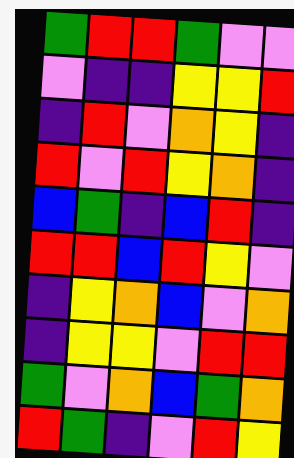[["green", "red", "red", "green", "violet", "violet"], ["violet", "indigo", "indigo", "yellow", "yellow", "red"], ["indigo", "red", "violet", "orange", "yellow", "indigo"], ["red", "violet", "red", "yellow", "orange", "indigo"], ["blue", "green", "indigo", "blue", "red", "indigo"], ["red", "red", "blue", "red", "yellow", "violet"], ["indigo", "yellow", "orange", "blue", "violet", "orange"], ["indigo", "yellow", "yellow", "violet", "red", "red"], ["green", "violet", "orange", "blue", "green", "orange"], ["red", "green", "indigo", "violet", "red", "yellow"]]